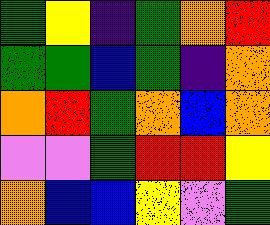[["green", "yellow", "indigo", "green", "orange", "red"], ["green", "green", "blue", "green", "indigo", "orange"], ["orange", "red", "green", "orange", "blue", "orange"], ["violet", "violet", "green", "red", "red", "yellow"], ["orange", "blue", "blue", "yellow", "violet", "green"]]